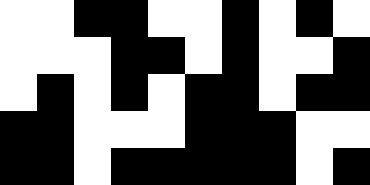[["white", "white", "black", "black", "white", "white", "black", "white", "black", "white"], ["white", "white", "white", "black", "black", "white", "black", "white", "white", "black"], ["white", "black", "white", "black", "white", "black", "black", "white", "black", "black"], ["black", "black", "white", "white", "white", "black", "black", "black", "white", "white"], ["black", "black", "white", "black", "black", "black", "black", "black", "white", "black"]]